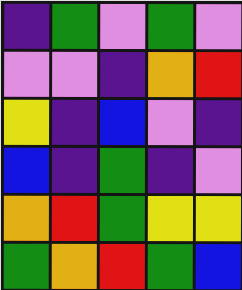[["indigo", "green", "violet", "green", "violet"], ["violet", "violet", "indigo", "orange", "red"], ["yellow", "indigo", "blue", "violet", "indigo"], ["blue", "indigo", "green", "indigo", "violet"], ["orange", "red", "green", "yellow", "yellow"], ["green", "orange", "red", "green", "blue"]]